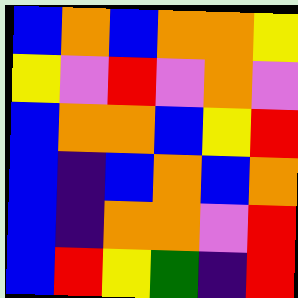[["blue", "orange", "blue", "orange", "orange", "yellow"], ["yellow", "violet", "red", "violet", "orange", "violet"], ["blue", "orange", "orange", "blue", "yellow", "red"], ["blue", "indigo", "blue", "orange", "blue", "orange"], ["blue", "indigo", "orange", "orange", "violet", "red"], ["blue", "red", "yellow", "green", "indigo", "red"]]